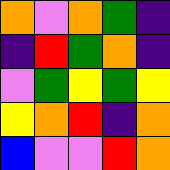[["orange", "violet", "orange", "green", "indigo"], ["indigo", "red", "green", "orange", "indigo"], ["violet", "green", "yellow", "green", "yellow"], ["yellow", "orange", "red", "indigo", "orange"], ["blue", "violet", "violet", "red", "orange"]]